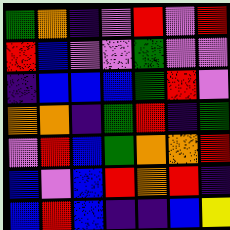[["green", "orange", "indigo", "violet", "red", "violet", "red"], ["red", "blue", "violet", "violet", "green", "violet", "violet"], ["indigo", "blue", "blue", "blue", "green", "red", "violet"], ["orange", "orange", "indigo", "green", "red", "indigo", "green"], ["violet", "red", "blue", "green", "orange", "orange", "red"], ["blue", "violet", "blue", "red", "orange", "red", "indigo"], ["blue", "red", "blue", "indigo", "indigo", "blue", "yellow"]]